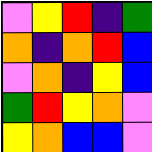[["violet", "yellow", "red", "indigo", "green"], ["orange", "indigo", "orange", "red", "blue"], ["violet", "orange", "indigo", "yellow", "blue"], ["green", "red", "yellow", "orange", "violet"], ["yellow", "orange", "blue", "blue", "violet"]]